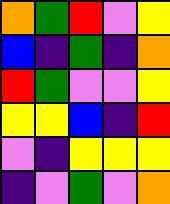[["orange", "green", "red", "violet", "yellow"], ["blue", "indigo", "green", "indigo", "orange"], ["red", "green", "violet", "violet", "yellow"], ["yellow", "yellow", "blue", "indigo", "red"], ["violet", "indigo", "yellow", "yellow", "yellow"], ["indigo", "violet", "green", "violet", "orange"]]